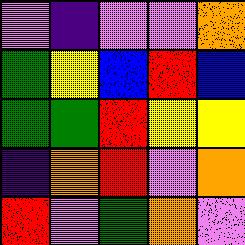[["violet", "indigo", "violet", "violet", "orange"], ["green", "yellow", "blue", "red", "blue"], ["green", "green", "red", "yellow", "yellow"], ["indigo", "orange", "red", "violet", "orange"], ["red", "violet", "green", "orange", "violet"]]